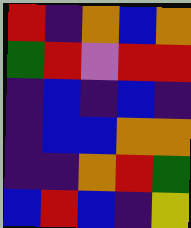[["red", "indigo", "orange", "blue", "orange"], ["green", "red", "violet", "red", "red"], ["indigo", "blue", "indigo", "blue", "indigo"], ["indigo", "blue", "blue", "orange", "orange"], ["indigo", "indigo", "orange", "red", "green"], ["blue", "red", "blue", "indigo", "yellow"]]